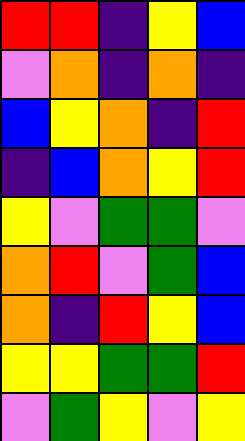[["red", "red", "indigo", "yellow", "blue"], ["violet", "orange", "indigo", "orange", "indigo"], ["blue", "yellow", "orange", "indigo", "red"], ["indigo", "blue", "orange", "yellow", "red"], ["yellow", "violet", "green", "green", "violet"], ["orange", "red", "violet", "green", "blue"], ["orange", "indigo", "red", "yellow", "blue"], ["yellow", "yellow", "green", "green", "red"], ["violet", "green", "yellow", "violet", "yellow"]]